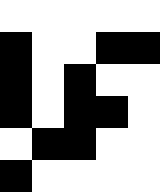[["white", "white", "white", "white", "white"], ["black", "white", "white", "black", "black"], ["black", "white", "black", "white", "white"], ["black", "white", "black", "black", "white"], ["white", "black", "black", "white", "white"], ["black", "white", "white", "white", "white"]]